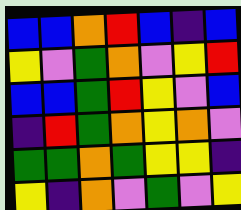[["blue", "blue", "orange", "red", "blue", "indigo", "blue"], ["yellow", "violet", "green", "orange", "violet", "yellow", "red"], ["blue", "blue", "green", "red", "yellow", "violet", "blue"], ["indigo", "red", "green", "orange", "yellow", "orange", "violet"], ["green", "green", "orange", "green", "yellow", "yellow", "indigo"], ["yellow", "indigo", "orange", "violet", "green", "violet", "yellow"]]